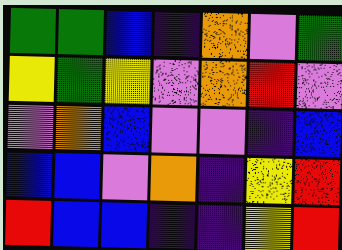[["green", "green", "blue", "indigo", "orange", "violet", "green"], ["yellow", "green", "yellow", "violet", "orange", "red", "violet"], ["violet", "orange", "blue", "violet", "violet", "indigo", "blue"], ["blue", "blue", "violet", "orange", "indigo", "yellow", "red"], ["red", "blue", "blue", "indigo", "indigo", "yellow", "red"]]